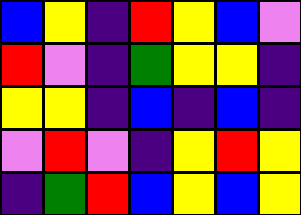[["blue", "yellow", "indigo", "red", "yellow", "blue", "violet"], ["red", "violet", "indigo", "green", "yellow", "yellow", "indigo"], ["yellow", "yellow", "indigo", "blue", "indigo", "blue", "indigo"], ["violet", "red", "violet", "indigo", "yellow", "red", "yellow"], ["indigo", "green", "red", "blue", "yellow", "blue", "yellow"]]